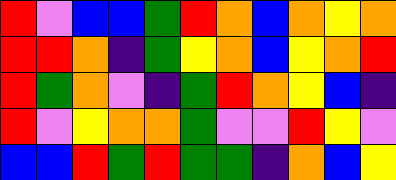[["red", "violet", "blue", "blue", "green", "red", "orange", "blue", "orange", "yellow", "orange"], ["red", "red", "orange", "indigo", "green", "yellow", "orange", "blue", "yellow", "orange", "red"], ["red", "green", "orange", "violet", "indigo", "green", "red", "orange", "yellow", "blue", "indigo"], ["red", "violet", "yellow", "orange", "orange", "green", "violet", "violet", "red", "yellow", "violet"], ["blue", "blue", "red", "green", "red", "green", "green", "indigo", "orange", "blue", "yellow"]]